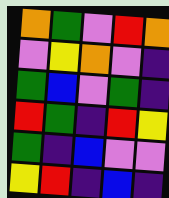[["orange", "green", "violet", "red", "orange"], ["violet", "yellow", "orange", "violet", "indigo"], ["green", "blue", "violet", "green", "indigo"], ["red", "green", "indigo", "red", "yellow"], ["green", "indigo", "blue", "violet", "violet"], ["yellow", "red", "indigo", "blue", "indigo"]]